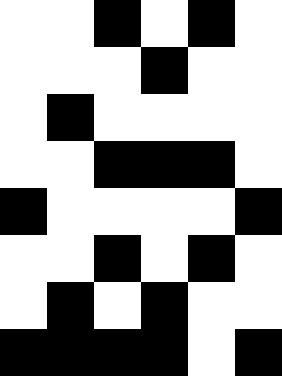[["white", "white", "black", "white", "black", "white"], ["white", "white", "white", "black", "white", "white"], ["white", "black", "white", "white", "white", "white"], ["white", "white", "black", "black", "black", "white"], ["black", "white", "white", "white", "white", "black"], ["white", "white", "black", "white", "black", "white"], ["white", "black", "white", "black", "white", "white"], ["black", "black", "black", "black", "white", "black"]]